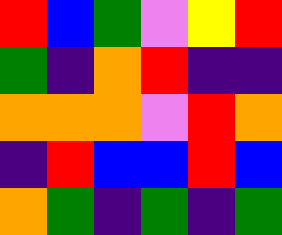[["red", "blue", "green", "violet", "yellow", "red"], ["green", "indigo", "orange", "red", "indigo", "indigo"], ["orange", "orange", "orange", "violet", "red", "orange"], ["indigo", "red", "blue", "blue", "red", "blue"], ["orange", "green", "indigo", "green", "indigo", "green"]]